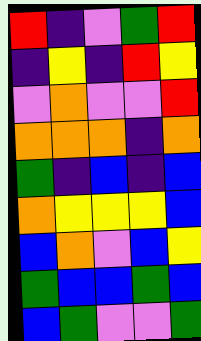[["red", "indigo", "violet", "green", "red"], ["indigo", "yellow", "indigo", "red", "yellow"], ["violet", "orange", "violet", "violet", "red"], ["orange", "orange", "orange", "indigo", "orange"], ["green", "indigo", "blue", "indigo", "blue"], ["orange", "yellow", "yellow", "yellow", "blue"], ["blue", "orange", "violet", "blue", "yellow"], ["green", "blue", "blue", "green", "blue"], ["blue", "green", "violet", "violet", "green"]]